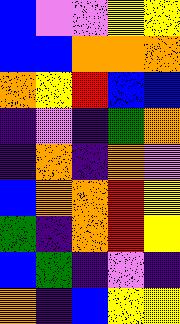[["blue", "violet", "violet", "yellow", "yellow"], ["blue", "blue", "orange", "orange", "orange"], ["orange", "yellow", "red", "blue", "blue"], ["indigo", "violet", "indigo", "green", "orange"], ["indigo", "orange", "indigo", "orange", "violet"], ["blue", "orange", "orange", "red", "yellow"], ["green", "indigo", "orange", "red", "yellow"], ["blue", "green", "indigo", "violet", "indigo"], ["orange", "indigo", "blue", "yellow", "yellow"]]